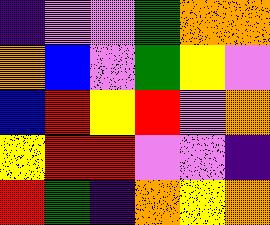[["indigo", "violet", "violet", "green", "orange", "orange"], ["orange", "blue", "violet", "green", "yellow", "violet"], ["blue", "red", "yellow", "red", "violet", "orange"], ["yellow", "red", "red", "violet", "violet", "indigo"], ["red", "green", "indigo", "orange", "yellow", "orange"]]